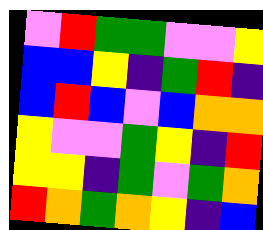[["violet", "red", "green", "green", "violet", "violet", "yellow"], ["blue", "blue", "yellow", "indigo", "green", "red", "indigo"], ["blue", "red", "blue", "violet", "blue", "orange", "orange"], ["yellow", "violet", "violet", "green", "yellow", "indigo", "red"], ["yellow", "yellow", "indigo", "green", "violet", "green", "orange"], ["red", "orange", "green", "orange", "yellow", "indigo", "blue"]]